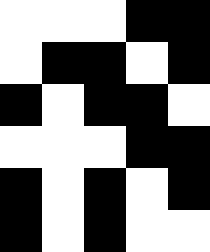[["white", "white", "white", "black", "black"], ["white", "black", "black", "white", "black"], ["black", "white", "black", "black", "white"], ["white", "white", "white", "black", "black"], ["black", "white", "black", "white", "black"], ["black", "white", "black", "white", "white"]]